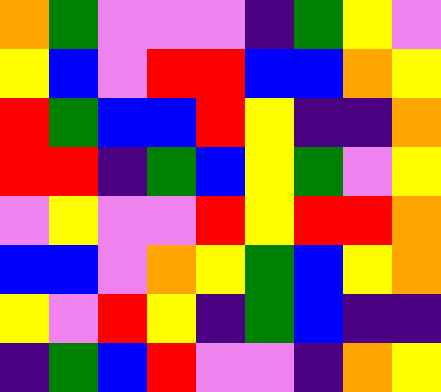[["orange", "green", "violet", "violet", "violet", "indigo", "green", "yellow", "violet"], ["yellow", "blue", "violet", "red", "red", "blue", "blue", "orange", "yellow"], ["red", "green", "blue", "blue", "red", "yellow", "indigo", "indigo", "orange"], ["red", "red", "indigo", "green", "blue", "yellow", "green", "violet", "yellow"], ["violet", "yellow", "violet", "violet", "red", "yellow", "red", "red", "orange"], ["blue", "blue", "violet", "orange", "yellow", "green", "blue", "yellow", "orange"], ["yellow", "violet", "red", "yellow", "indigo", "green", "blue", "indigo", "indigo"], ["indigo", "green", "blue", "red", "violet", "violet", "indigo", "orange", "yellow"]]